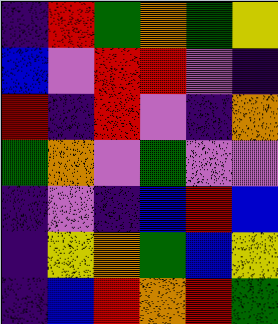[["indigo", "red", "green", "orange", "green", "yellow"], ["blue", "violet", "red", "red", "violet", "indigo"], ["red", "indigo", "red", "violet", "indigo", "orange"], ["green", "orange", "violet", "green", "violet", "violet"], ["indigo", "violet", "indigo", "blue", "red", "blue"], ["indigo", "yellow", "orange", "green", "blue", "yellow"], ["indigo", "blue", "red", "orange", "red", "green"]]